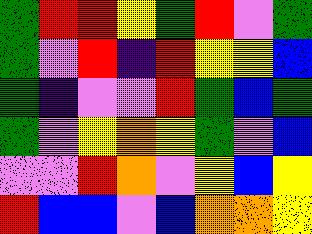[["green", "red", "red", "yellow", "green", "red", "violet", "green"], ["green", "violet", "red", "indigo", "red", "yellow", "yellow", "blue"], ["green", "indigo", "violet", "violet", "red", "green", "blue", "green"], ["green", "violet", "yellow", "orange", "yellow", "green", "violet", "blue"], ["violet", "violet", "red", "orange", "violet", "yellow", "blue", "yellow"], ["red", "blue", "blue", "violet", "blue", "orange", "orange", "yellow"]]